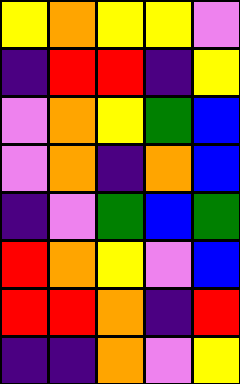[["yellow", "orange", "yellow", "yellow", "violet"], ["indigo", "red", "red", "indigo", "yellow"], ["violet", "orange", "yellow", "green", "blue"], ["violet", "orange", "indigo", "orange", "blue"], ["indigo", "violet", "green", "blue", "green"], ["red", "orange", "yellow", "violet", "blue"], ["red", "red", "orange", "indigo", "red"], ["indigo", "indigo", "orange", "violet", "yellow"]]